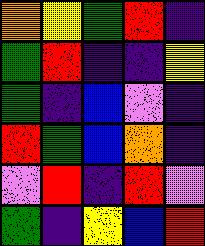[["orange", "yellow", "green", "red", "indigo"], ["green", "red", "indigo", "indigo", "yellow"], ["green", "indigo", "blue", "violet", "indigo"], ["red", "green", "blue", "orange", "indigo"], ["violet", "red", "indigo", "red", "violet"], ["green", "indigo", "yellow", "blue", "red"]]